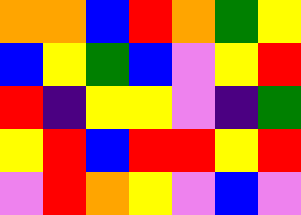[["orange", "orange", "blue", "red", "orange", "green", "yellow"], ["blue", "yellow", "green", "blue", "violet", "yellow", "red"], ["red", "indigo", "yellow", "yellow", "violet", "indigo", "green"], ["yellow", "red", "blue", "red", "red", "yellow", "red"], ["violet", "red", "orange", "yellow", "violet", "blue", "violet"]]